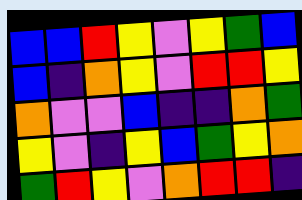[["blue", "blue", "red", "yellow", "violet", "yellow", "green", "blue"], ["blue", "indigo", "orange", "yellow", "violet", "red", "red", "yellow"], ["orange", "violet", "violet", "blue", "indigo", "indigo", "orange", "green"], ["yellow", "violet", "indigo", "yellow", "blue", "green", "yellow", "orange"], ["green", "red", "yellow", "violet", "orange", "red", "red", "indigo"]]